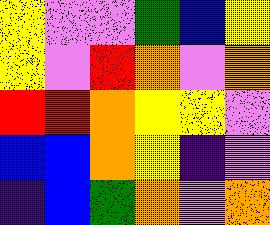[["yellow", "violet", "violet", "green", "blue", "yellow"], ["yellow", "violet", "red", "orange", "violet", "orange"], ["red", "red", "orange", "yellow", "yellow", "violet"], ["blue", "blue", "orange", "yellow", "indigo", "violet"], ["indigo", "blue", "green", "orange", "violet", "orange"]]